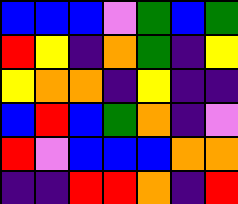[["blue", "blue", "blue", "violet", "green", "blue", "green"], ["red", "yellow", "indigo", "orange", "green", "indigo", "yellow"], ["yellow", "orange", "orange", "indigo", "yellow", "indigo", "indigo"], ["blue", "red", "blue", "green", "orange", "indigo", "violet"], ["red", "violet", "blue", "blue", "blue", "orange", "orange"], ["indigo", "indigo", "red", "red", "orange", "indigo", "red"]]